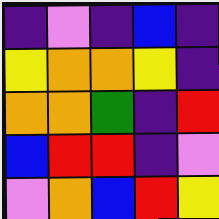[["indigo", "violet", "indigo", "blue", "indigo"], ["yellow", "orange", "orange", "yellow", "indigo"], ["orange", "orange", "green", "indigo", "red"], ["blue", "red", "red", "indigo", "violet"], ["violet", "orange", "blue", "red", "yellow"]]